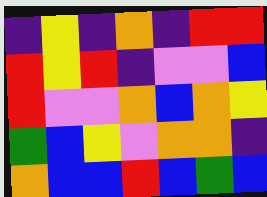[["indigo", "yellow", "indigo", "orange", "indigo", "red", "red"], ["red", "yellow", "red", "indigo", "violet", "violet", "blue"], ["red", "violet", "violet", "orange", "blue", "orange", "yellow"], ["green", "blue", "yellow", "violet", "orange", "orange", "indigo"], ["orange", "blue", "blue", "red", "blue", "green", "blue"]]